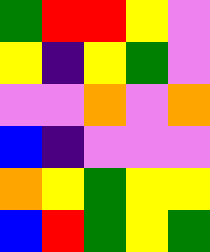[["green", "red", "red", "yellow", "violet"], ["yellow", "indigo", "yellow", "green", "violet"], ["violet", "violet", "orange", "violet", "orange"], ["blue", "indigo", "violet", "violet", "violet"], ["orange", "yellow", "green", "yellow", "yellow"], ["blue", "red", "green", "yellow", "green"]]